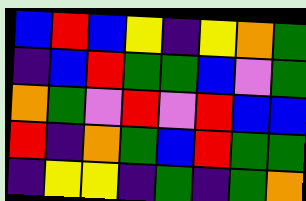[["blue", "red", "blue", "yellow", "indigo", "yellow", "orange", "green"], ["indigo", "blue", "red", "green", "green", "blue", "violet", "green"], ["orange", "green", "violet", "red", "violet", "red", "blue", "blue"], ["red", "indigo", "orange", "green", "blue", "red", "green", "green"], ["indigo", "yellow", "yellow", "indigo", "green", "indigo", "green", "orange"]]